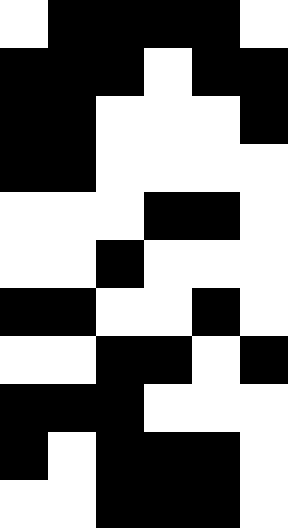[["white", "black", "black", "black", "black", "white"], ["black", "black", "black", "white", "black", "black"], ["black", "black", "white", "white", "white", "black"], ["black", "black", "white", "white", "white", "white"], ["white", "white", "white", "black", "black", "white"], ["white", "white", "black", "white", "white", "white"], ["black", "black", "white", "white", "black", "white"], ["white", "white", "black", "black", "white", "black"], ["black", "black", "black", "white", "white", "white"], ["black", "white", "black", "black", "black", "white"], ["white", "white", "black", "black", "black", "white"]]